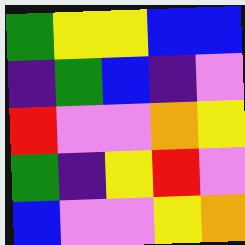[["green", "yellow", "yellow", "blue", "blue"], ["indigo", "green", "blue", "indigo", "violet"], ["red", "violet", "violet", "orange", "yellow"], ["green", "indigo", "yellow", "red", "violet"], ["blue", "violet", "violet", "yellow", "orange"]]